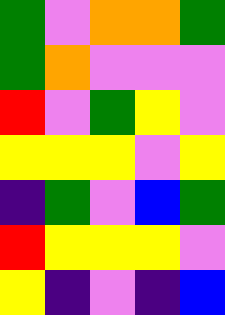[["green", "violet", "orange", "orange", "green"], ["green", "orange", "violet", "violet", "violet"], ["red", "violet", "green", "yellow", "violet"], ["yellow", "yellow", "yellow", "violet", "yellow"], ["indigo", "green", "violet", "blue", "green"], ["red", "yellow", "yellow", "yellow", "violet"], ["yellow", "indigo", "violet", "indigo", "blue"]]